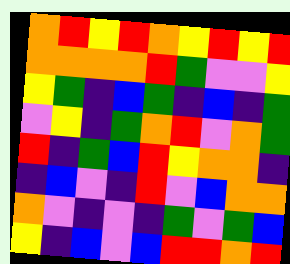[["orange", "red", "yellow", "red", "orange", "yellow", "red", "yellow", "red"], ["orange", "orange", "orange", "orange", "red", "green", "violet", "violet", "yellow"], ["yellow", "green", "indigo", "blue", "green", "indigo", "blue", "indigo", "green"], ["violet", "yellow", "indigo", "green", "orange", "red", "violet", "orange", "green"], ["red", "indigo", "green", "blue", "red", "yellow", "orange", "orange", "indigo"], ["indigo", "blue", "violet", "indigo", "red", "violet", "blue", "orange", "orange"], ["orange", "violet", "indigo", "violet", "indigo", "green", "violet", "green", "blue"], ["yellow", "indigo", "blue", "violet", "blue", "red", "red", "orange", "red"]]